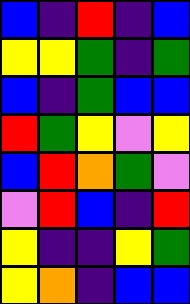[["blue", "indigo", "red", "indigo", "blue"], ["yellow", "yellow", "green", "indigo", "green"], ["blue", "indigo", "green", "blue", "blue"], ["red", "green", "yellow", "violet", "yellow"], ["blue", "red", "orange", "green", "violet"], ["violet", "red", "blue", "indigo", "red"], ["yellow", "indigo", "indigo", "yellow", "green"], ["yellow", "orange", "indigo", "blue", "blue"]]